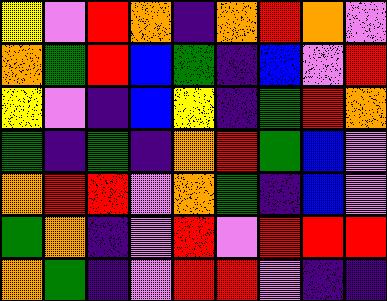[["yellow", "violet", "red", "orange", "indigo", "orange", "red", "orange", "violet"], ["orange", "green", "red", "blue", "green", "indigo", "blue", "violet", "red"], ["yellow", "violet", "indigo", "blue", "yellow", "indigo", "green", "red", "orange"], ["green", "indigo", "green", "indigo", "orange", "red", "green", "blue", "violet"], ["orange", "red", "red", "violet", "orange", "green", "indigo", "blue", "violet"], ["green", "orange", "indigo", "violet", "red", "violet", "red", "red", "red"], ["orange", "green", "indigo", "violet", "red", "red", "violet", "indigo", "indigo"]]